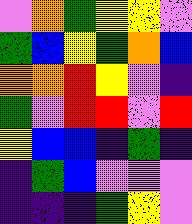[["violet", "orange", "green", "yellow", "yellow", "violet"], ["green", "blue", "yellow", "green", "orange", "blue"], ["orange", "orange", "red", "yellow", "violet", "indigo"], ["green", "violet", "red", "red", "violet", "red"], ["yellow", "blue", "blue", "indigo", "green", "indigo"], ["indigo", "green", "blue", "violet", "violet", "violet"], ["indigo", "indigo", "indigo", "green", "yellow", "violet"]]